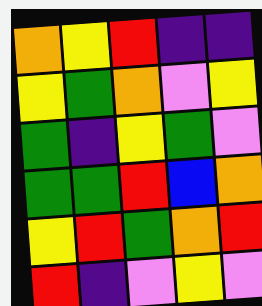[["orange", "yellow", "red", "indigo", "indigo"], ["yellow", "green", "orange", "violet", "yellow"], ["green", "indigo", "yellow", "green", "violet"], ["green", "green", "red", "blue", "orange"], ["yellow", "red", "green", "orange", "red"], ["red", "indigo", "violet", "yellow", "violet"]]